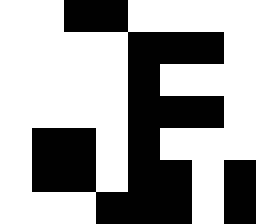[["white", "white", "black", "black", "white", "white", "white", "white"], ["white", "white", "white", "white", "black", "black", "black", "white"], ["white", "white", "white", "white", "black", "white", "white", "white"], ["white", "white", "white", "white", "black", "black", "black", "white"], ["white", "black", "black", "white", "black", "white", "white", "white"], ["white", "black", "black", "white", "black", "black", "white", "black"], ["white", "white", "white", "black", "black", "black", "white", "black"]]